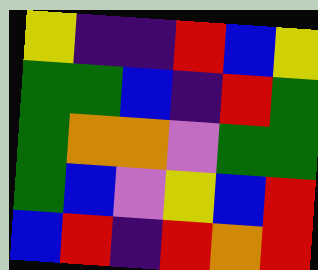[["yellow", "indigo", "indigo", "red", "blue", "yellow"], ["green", "green", "blue", "indigo", "red", "green"], ["green", "orange", "orange", "violet", "green", "green"], ["green", "blue", "violet", "yellow", "blue", "red"], ["blue", "red", "indigo", "red", "orange", "red"]]